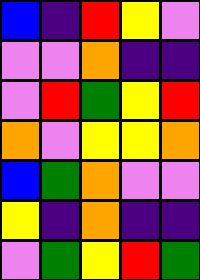[["blue", "indigo", "red", "yellow", "violet"], ["violet", "violet", "orange", "indigo", "indigo"], ["violet", "red", "green", "yellow", "red"], ["orange", "violet", "yellow", "yellow", "orange"], ["blue", "green", "orange", "violet", "violet"], ["yellow", "indigo", "orange", "indigo", "indigo"], ["violet", "green", "yellow", "red", "green"]]